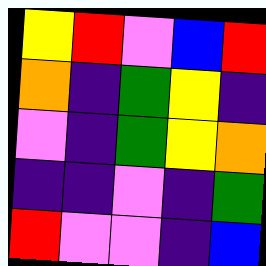[["yellow", "red", "violet", "blue", "red"], ["orange", "indigo", "green", "yellow", "indigo"], ["violet", "indigo", "green", "yellow", "orange"], ["indigo", "indigo", "violet", "indigo", "green"], ["red", "violet", "violet", "indigo", "blue"]]